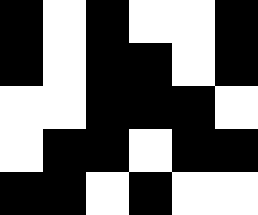[["black", "white", "black", "white", "white", "black"], ["black", "white", "black", "black", "white", "black"], ["white", "white", "black", "black", "black", "white"], ["white", "black", "black", "white", "black", "black"], ["black", "black", "white", "black", "white", "white"]]